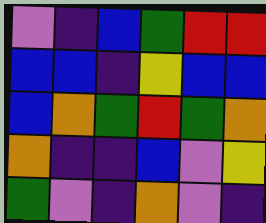[["violet", "indigo", "blue", "green", "red", "red"], ["blue", "blue", "indigo", "yellow", "blue", "blue"], ["blue", "orange", "green", "red", "green", "orange"], ["orange", "indigo", "indigo", "blue", "violet", "yellow"], ["green", "violet", "indigo", "orange", "violet", "indigo"]]